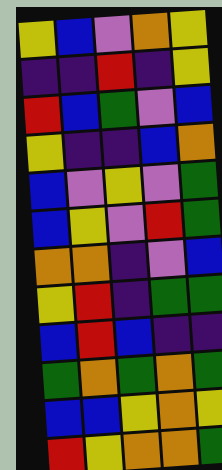[["yellow", "blue", "violet", "orange", "yellow"], ["indigo", "indigo", "red", "indigo", "yellow"], ["red", "blue", "green", "violet", "blue"], ["yellow", "indigo", "indigo", "blue", "orange"], ["blue", "violet", "yellow", "violet", "green"], ["blue", "yellow", "violet", "red", "green"], ["orange", "orange", "indigo", "violet", "blue"], ["yellow", "red", "indigo", "green", "green"], ["blue", "red", "blue", "indigo", "indigo"], ["green", "orange", "green", "orange", "green"], ["blue", "blue", "yellow", "orange", "yellow"], ["red", "yellow", "orange", "orange", "green"]]